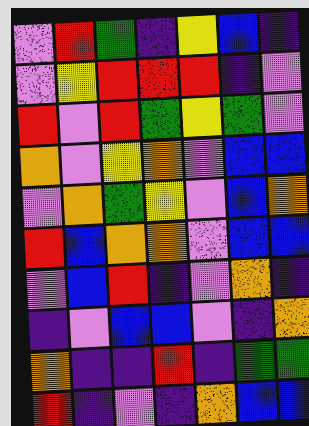[["violet", "red", "green", "indigo", "yellow", "blue", "indigo"], ["violet", "yellow", "red", "red", "red", "indigo", "violet"], ["red", "violet", "red", "green", "yellow", "green", "violet"], ["orange", "violet", "yellow", "orange", "violet", "blue", "blue"], ["violet", "orange", "green", "yellow", "violet", "blue", "orange"], ["red", "blue", "orange", "orange", "violet", "blue", "blue"], ["violet", "blue", "red", "indigo", "violet", "orange", "indigo"], ["indigo", "violet", "blue", "blue", "violet", "indigo", "orange"], ["orange", "indigo", "indigo", "red", "indigo", "green", "green"], ["red", "indigo", "violet", "indigo", "orange", "blue", "blue"]]